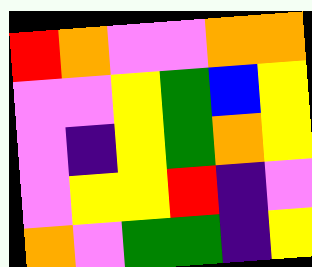[["red", "orange", "violet", "violet", "orange", "orange"], ["violet", "violet", "yellow", "green", "blue", "yellow"], ["violet", "indigo", "yellow", "green", "orange", "yellow"], ["violet", "yellow", "yellow", "red", "indigo", "violet"], ["orange", "violet", "green", "green", "indigo", "yellow"]]